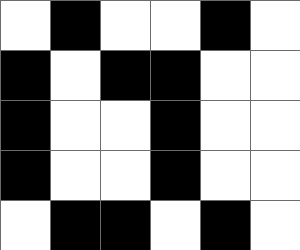[["white", "black", "white", "white", "black", "white"], ["black", "white", "black", "black", "white", "white"], ["black", "white", "white", "black", "white", "white"], ["black", "white", "white", "black", "white", "white"], ["white", "black", "black", "white", "black", "white"]]